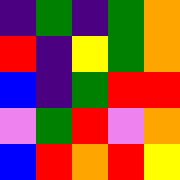[["indigo", "green", "indigo", "green", "orange"], ["red", "indigo", "yellow", "green", "orange"], ["blue", "indigo", "green", "red", "red"], ["violet", "green", "red", "violet", "orange"], ["blue", "red", "orange", "red", "yellow"]]